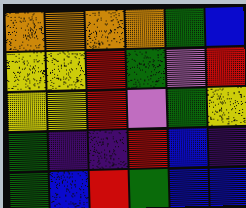[["orange", "orange", "orange", "orange", "green", "blue"], ["yellow", "yellow", "red", "green", "violet", "red"], ["yellow", "yellow", "red", "violet", "green", "yellow"], ["green", "indigo", "indigo", "red", "blue", "indigo"], ["green", "blue", "red", "green", "blue", "blue"]]